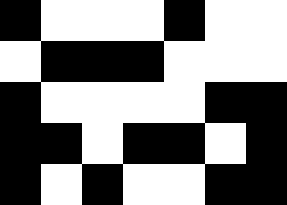[["black", "white", "white", "white", "black", "white", "white"], ["white", "black", "black", "black", "white", "white", "white"], ["black", "white", "white", "white", "white", "black", "black"], ["black", "black", "white", "black", "black", "white", "black"], ["black", "white", "black", "white", "white", "black", "black"]]